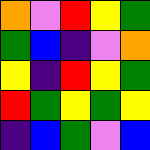[["orange", "violet", "red", "yellow", "green"], ["green", "blue", "indigo", "violet", "orange"], ["yellow", "indigo", "red", "yellow", "green"], ["red", "green", "yellow", "green", "yellow"], ["indigo", "blue", "green", "violet", "blue"]]